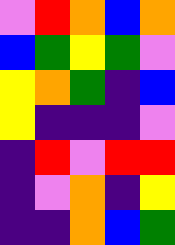[["violet", "red", "orange", "blue", "orange"], ["blue", "green", "yellow", "green", "violet"], ["yellow", "orange", "green", "indigo", "blue"], ["yellow", "indigo", "indigo", "indigo", "violet"], ["indigo", "red", "violet", "red", "red"], ["indigo", "violet", "orange", "indigo", "yellow"], ["indigo", "indigo", "orange", "blue", "green"]]